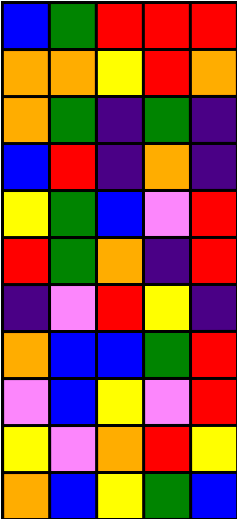[["blue", "green", "red", "red", "red"], ["orange", "orange", "yellow", "red", "orange"], ["orange", "green", "indigo", "green", "indigo"], ["blue", "red", "indigo", "orange", "indigo"], ["yellow", "green", "blue", "violet", "red"], ["red", "green", "orange", "indigo", "red"], ["indigo", "violet", "red", "yellow", "indigo"], ["orange", "blue", "blue", "green", "red"], ["violet", "blue", "yellow", "violet", "red"], ["yellow", "violet", "orange", "red", "yellow"], ["orange", "blue", "yellow", "green", "blue"]]